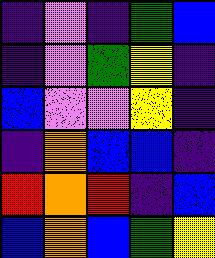[["indigo", "violet", "indigo", "green", "blue"], ["indigo", "violet", "green", "yellow", "indigo"], ["blue", "violet", "violet", "yellow", "indigo"], ["indigo", "orange", "blue", "blue", "indigo"], ["red", "orange", "red", "indigo", "blue"], ["blue", "orange", "blue", "green", "yellow"]]